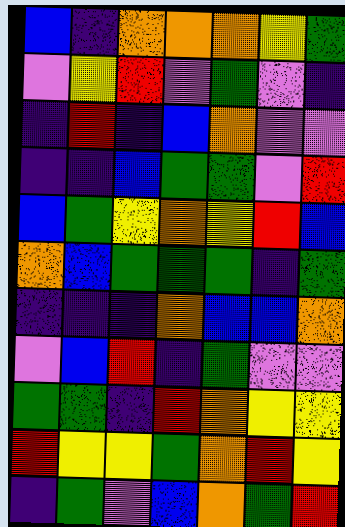[["blue", "indigo", "orange", "orange", "orange", "yellow", "green"], ["violet", "yellow", "red", "violet", "green", "violet", "indigo"], ["indigo", "red", "indigo", "blue", "orange", "violet", "violet"], ["indigo", "indigo", "blue", "green", "green", "violet", "red"], ["blue", "green", "yellow", "orange", "yellow", "red", "blue"], ["orange", "blue", "green", "green", "green", "indigo", "green"], ["indigo", "indigo", "indigo", "orange", "blue", "blue", "orange"], ["violet", "blue", "red", "indigo", "green", "violet", "violet"], ["green", "green", "indigo", "red", "orange", "yellow", "yellow"], ["red", "yellow", "yellow", "green", "orange", "red", "yellow"], ["indigo", "green", "violet", "blue", "orange", "green", "red"]]